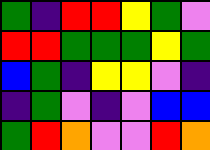[["green", "indigo", "red", "red", "yellow", "green", "violet"], ["red", "red", "green", "green", "green", "yellow", "green"], ["blue", "green", "indigo", "yellow", "yellow", "violet", "indigo"], ["indigo", "green", "violet", "indigo", "violet", "blue", "blue"], ["green", "red", "orange", "violet", "violet", "red", "orange"]]